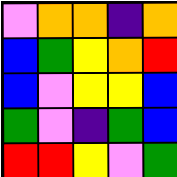[["violet", "orange", "orange", "indigo", "orange"], ["blue", "green", "yellow", "orange", "red"], ["blue", "violet", "yellow", "yellow", "blue"], ["green", "violet", "indigo", "green", "blue"], ["red", "red", "yellow", "violet", "green"]]